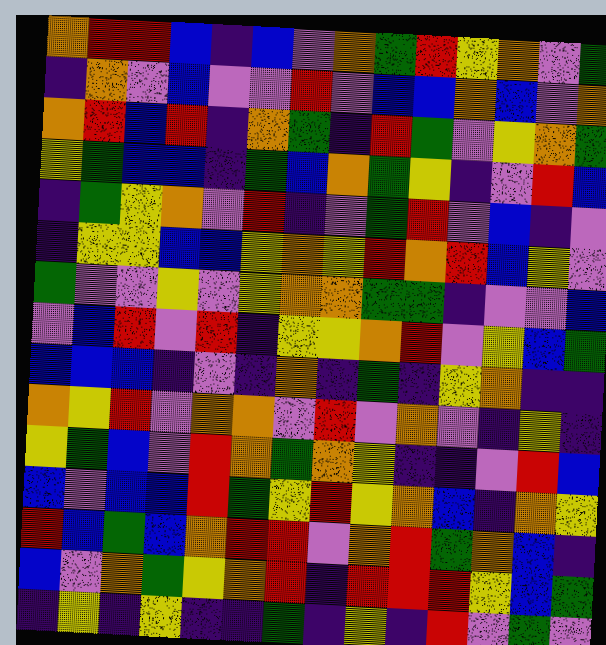[["orange", "red", "red", "blue", "indigo", "blue", "violet", "orange", "green", "red", "yellow", "orange", "violet", "green"], ["indigo", "orange", "violet", "blue", "violet", "violet", "red", "violet", "blue", "blue", "orange", "blue", "violet", "orange"], ["orange", "red", "blue", "red", "indigo", "orange", "green", "indigo", "red", "green", "violet", "yellow", "orange", "green"], ["yellow", "green", "blue", "blue", "indigo", "green", "blue", "orange", "green", "yellow", "indigo", "violet", "red", "blue"], ["indigo", "green", "yellow", "orange", "violet", "red", "indigo", "violet", "green", "red", "violet", "blue", "indigo", "violet"], ["indigo", "yellow", "yellow", "blue", "blue", "yellow", "orange", "yellow", "red", "orange", "red", "blue", "yellow", "violet"], ["green", "violet", "violet", "yellow", "violet", "yellow", "orange", "orange", "green", "green", "indigo", "violet", "violet", "blue"], ["violet", "blue", "red", "violet", "red", "indigo", "yellow", "yellow", "orange", "red", "violet", "yellow", "blue", "green"], ["blue", "blue", "blue", "indigo", "violet", "indigo", "orange", "indigo", "green", "indigo", "yellow", "orange", "indigo", "indigo"], ["orange", "yellow", "red", "violet", "orange", "orange", "violet", "red", "violet", "orange", "violet", "indigo", "yellow", "indigo"], ["yellow", "green", "blue", "violet", "red", "orange", "green", "orange", "yellow", "indigo", "indigo", "violet", "red", "blue"], ["blue", "violet", "blue", "blue", "red", "green", "yellow", "red", "yellow", "orange", "blue", "indigo", "orange", "yellow"], ["red", "blue", "green", "blue", "orange", "red", "red", "violet", "orange", "red", "green", "orange", "blue", "indigo"], ["blue", "violet", "orange", "green", "yellow", "orange", "red", "indigo", "red", "red", "red", "yellow", "blue", "green"], ["indigo", "yellow", "indigo", "yellow", "indigo", "indigo", "green", "indigo", "yellow", "indigo", "red", "violet", "green", "violet"]]